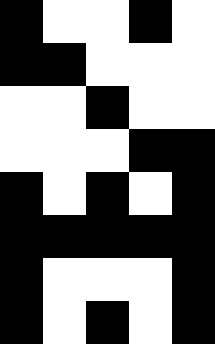[["black", "white", "white", "black", "white"], ["black", "black", "white", "white", "white"], ["white", "white", "black", "white", "white"], ["white", "white", "white", "black", "black"], ["black", "white", "black", "white", "black"], ["black", "black", "black", "black", "black"], ["black", "white", "white", "white", "black"], ["black", "white", "black", "white", "black"]]